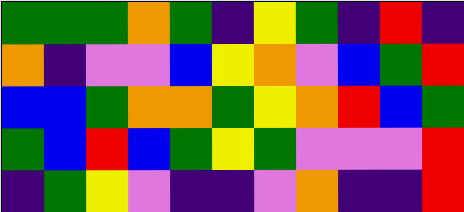[["green", "green", "green", "orange", "green", "indigo", "yellow", "green", "indigo", "red", "indigo"], ["orange", "indigo", "violet", "violet", "blue", "yellow", "orange", "violet", "blue", "green", "red"], ["blue", "blue", "green", "orange", "orange", "green", "yellow", "orange", "red", "blue", "green"], ["green", "blue", "red", "blue", "green", "yellow", "green", "violet", "violet", "violet", "red"], ["indigo", "green", "yellow", "violet", "indigo", "indigo", "violet", "orange", "indigo", "indigo", "red"]]